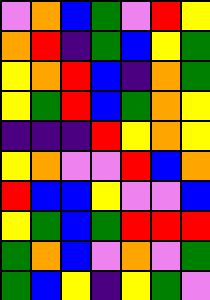[["violet", "orange", "blue", "green", "violet", "red", "yellow"], ["orange", "red", "indigo", "green", "blue", "yellow", "green"], ["yellow", "orange", "red", "blue", "indigo", "orange", "green"], ["yellow", "green", "red", "blue", "green", "orange", "yellow"], ["indigo", "indigo", "indigo", "red", "yellow", "orange", "yellow"], ["yellow", "orange", "violet", "violet", "red", "blue", "orange"], ["red", "blue", "blue", "yellow", "violet", "violet", "blue"], ["yellow", "green", "blue", "green", "red", "red", "red"], ["green", "orange", "blue", "violet", "orange", "violet", "green"], ["green", "blue", "yellow", "indigo", "yellow", "green", "violet"]]